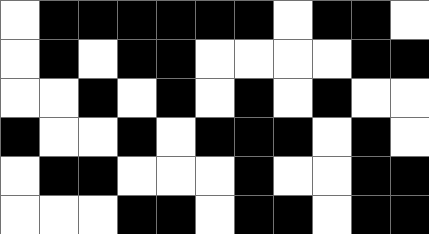[["white", "black", "black", "black", "black", "black", "black", "white", "black", "black", "white"], ["white", "black", "white", "black", "black", "white", "white", "white", "white", "black", "black"], ["white", "white", "black", "white", "black", "white", "black", "white", "black", "white", "white"], ["black", "white", "white", "black", "white", "black", "black", "black", "white", "black", "white"], ["white", "black", "black", "white", "white", "white", "black", "white", "white", "black", "black"], ["white", "white", "white", "black", "black", "white", "black", "black", "white", "black", "black"]]